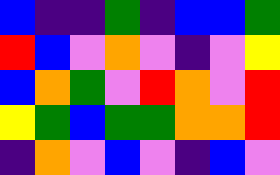[["blue", "indigo", "indigo", "green", "indigo", "blue", "blue", "green"], ["red", "blue", "violet", "orange", "violet", "indigo", "violet", "yellow"], ["blue", "orange", "green", "violet", "red", "orange", "violet", "red"], ["yellow", "green", "blue", "green", "green", "orange", "orange", "red"], ["indigo", "orange", "violet", "blue", "violet", "indigo", "blue", "violet"]]